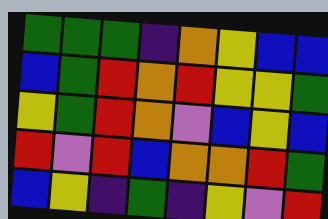[["green", "green", "green", "indigo", "orange", "yellow", "blue", "blue"], ["blue", "green", "red", "orange", "red", "yellow", "yellow", "green"], ["yellow", "green", "red", "orange", "violet", "blue", "yellow", "blue"], ["red", "violet", "red", "blue", "orange", "orange", "red", "green"], ["blue", "yellow", "indigo", "green", "indigo", "yellow", "violet", "red"]]